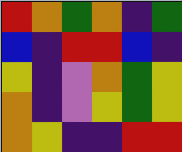[["red", "orange", "green", "orange", "indigo", "green"], ["blue", "indigo", "red", "red", "blue", "indigo"], ["yellow", "indigo", "violet", "orange", "green", "yellow"], ["orange", "indigo", "violet", "yellow", "green", "yellow"], ["orange", "yellow", "indigo", "indigo", "red", "red"]]